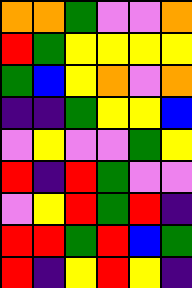[["orange", "orange", "green", "violet", "violet", "orange"], ["red", "green", "yellow", "yellow", "yellow", "yellow"], ["green", "blue", "yellow", "orange", "violet", "orange"], ["indigo", "indigo", "green", "yellow", "yellow", "blue"], ["violet", "yellow", "violet", "violet", "green", "yellow"], ["red", "indigo", "red", "green", "violet", "violet"], ["violet", "yellow", "red", "green", "red", "indigo"], ["red", "red", "green", "red", "blue", "green"], ["red", "indigo", "yellow", "red", "yellow", "indigo"]]